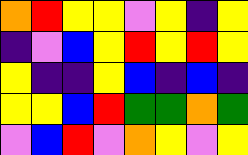[["orange", "red", "yellow", "yellow", "violet", "yellow", "indigo", "yellow"], ["indigo", "violet", "blue", "yellow", "red", "yellow", "red", "yellow"], ["yellow", "indigo", "indigo", "yellow", "blue", "indigo", "blue", "indigo"], ["yellow", "yellow", "blue", "red", "green", "green", "orange", "green"], ["violet", "blue", "red", "violet", "orange", "yellow", "violet", "yellow"]]